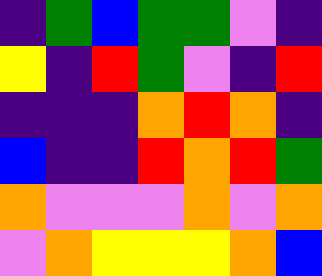[["indigo", "green", "blue", "green", "green", "violet", "indigo"], ["yellow", "indigo", "red", "green", "violet", "indigo", "red"], ["indigo", "indigo", "indigo", "orange", "red", "orange", "indigo"], ["blue", "indigo", "indigo", "red", "orange", "red", "green"], ["orange", "violet", "violet", "violet", "orange", "violet", "orange"], ["violet", "orange", "yellow", "yellow", "yellow", "orange", "blue"]]